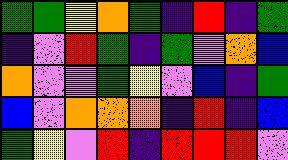[["green", "green", "yellow", "orange", "green", "indigo", "red", "indigo", "green"], ["indigo", "violet", "red", "green", "indigo", "green", "violet", "orange", "blue"], ["orange", "violet", "violet", "green", "yellow", "violet", "blue", "indigo", "green"], ["blue", "violet", "orange", "orange", "orange", "indigo", "red", "indigo", "blue"], ["green", "yellow", "violet", "red", "indigo", "red", "red", "red", "violet"]]